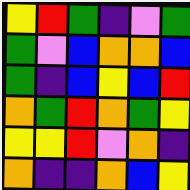[["yellow", "red", "green", "indigo", "violet", "green"], ["green", "violet", "blue", "orange", "orange", "blue"], ["green", "indigo", "blue", "yellow", "blue", "red"], ["orange", "green", "red", "orange", "green", "yellow"], ["yellow", "yellow", "red", "violet", "orange", "indigo"], ["orange", "indigo", "indigo", "orange", "blue", "yellow"]]